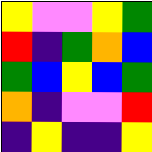[["yellow", "violet", "violet", "yellow", "green"], ["red", "indigo", "green", "orange", "blue"], ["green", "blue", "yellow", "blue", "green"], ["orange", "indigo", "violet", "violet", "red"], ["indigo", "yellow", "indigo", "indigo", "yellow"]]